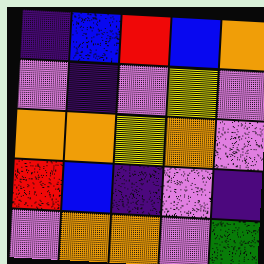[["indigo", "blue", "red", "blue", "orange"], ["violet", "indigo", "violet", "yellow", "violet"], ["orange", "orange", "yellow", "orange", "violet"], ["red", "blue", "indigo", "violet", "indigo"], ["violet", "orange", "orange", "violet", "green"]]